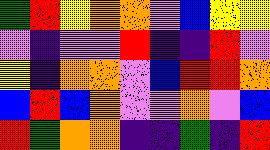[["green", "red", "yellow", "orange", "orange", "violet", "blue", "yellow", "yellow"], ["violet", "indigo", "violet", "violet", "red", "indigo", "indigo", "red", "violet"], ["yellow", "indigo", "orange", "orange", "violet", "blue", "red", "red", "orange"], ["blue", "red", "blue", "orange", "violet", "violet", "orange", "violet", "blue"], ["red", "green", "orange", "orange", "indigo", "indigo", "green", "indigo", "red"]]